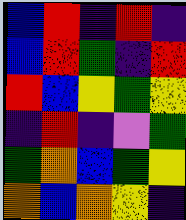[["blue", "red", "indigo", "red", "indigo"], ["blue", "red", "green", "indigo", "red"], ["red", "blue", "yellow", "green", "yellow"], ["indigo", "red", "indigo", "violet", "green"], ["green", "orange", "blue", "green", "yellow"], ["orange", "blue", "orange", "yellow", "indigo"]]